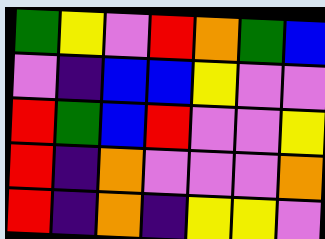[["green", "yellow", "violet", "red", "orange", "green", "blue"], ["violet", "indigo", "blue", "blue", "yellow", "violet", "violet"], ["red", "green", "blue", "red", "violet", "violet", "yellow"], ["red", "indigo", "orange", "violet", "violet", "violet", "orange"], ["red", "indigo", "orange", "indigo", "yellow", "yellow", "violet"]]